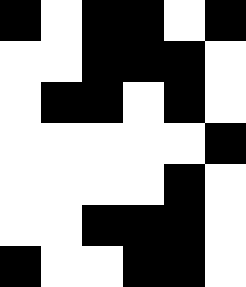[["black", "white", "black", "black", "white", "black"], ["white", "white", "black", "black", "black", "white"], ["white", "black", "black", "white", "black", "white"], ["white", "white", "white", "white", "white", "black"], ["white", "white", "white", "white", "black", "white"], ["white", "white", "black", "black", "black", "white"], ["black", "white", "white", "black", "black", "white"]]